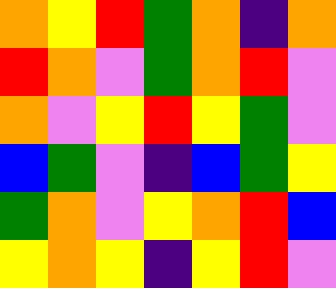[["orange", "yellow", "red", "green", "orange", "indigo", "orange"], ["red", "orange", "violet", "green", "orange", "red", "violet"], ["orange", "violet", "yellow", "red", "yellow", "green", "violet"], ["blue", "green", "violet", "indigo", "blue", "green", "yellow"], ["green", "orange", "violet", "yellow", "orange", "red", "blue"], ["yellow", "orange", "yellow", "indigo", "yellow", "red", "violet"]]